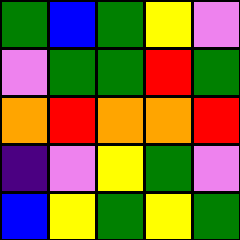[["green", "blue", "green", "yellow", "violet"], ["violet", "green", "green", "red", "green"], ["orange", "red", "orange", "orange", "red"], ["indigo", "violet", "yellow", "green", "violet"], ["blue", "yellow", "green", "yellow", "green"]]